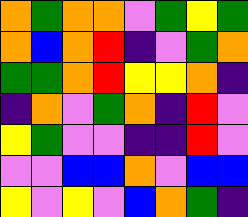[["orange", "green", "orange", "orange", "violet", "green", "yellow", "green"], ["orange", "blue", "orange", "red", "indigo", "violet", "green", "orange"], ["green", "green", "orange", "red", "yellow", "yellow", "orange", "indigo"], ["indigo", "orange", "violet", "green", "orange", "indigo", "red", "violet"], ["yellow", "green", "violet", "violet", "indigo", "indigo", "red", "violet"], ["violet", "violet", "blue", "blue", "orange", "violet", "blue", "blue"], ["yellow", "violet", "yellow", "violet", "blue", "orange", "green", "indigo"]]